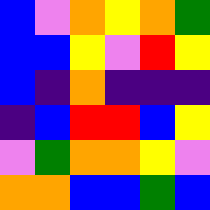[["blue", "violet", "orange", "yellow", "orange", "green"], ["blue", "blue", "yellow", "violet", "red", "yellow"], ["blue", "indigo", "orange", "indigo", "indigo", "indigo"], ["indigo", "blue", "red", "red", "blue", "yellow"], ["violet", "green", "orange", "orange", "yellow", "violet"], ["orange", "orange", "blue", "blue", "green", "blue"]]